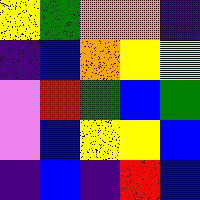[["yellow", "green", "orange", "orange", "indigo"], ["indigo", "blue", "orange", "yellow", "yellow"], ["violet", "red", "green", "blue", "green"], ["violet", "blue", "yellow", "yellow", "blue"], ["indigo", "blue", "indigo", "red", "blue"]]